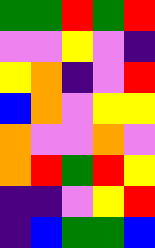[["green", "green", "red", "green", "red"], ["violet", "violet", "yellow", "violet", "indigo"], ["yellow", "orange", "indigo", "violet", "red"], ["blue", "orange", "violet", "yellow", "yellow"], ["orange", "violet", "violet", "orange", "violet"], ["orange", "red", "green", "red", "yellow"], ["indigo", "indigo", "violet", "yellow", "red"], ["indigo", "blue", "green", "green", "blue"]]